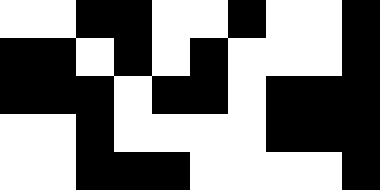[["white", "white", "black", "black", "white", "white", "black", "white", "white", "black"], ["black", "black", "white", "black", "white", "black", "white", "white", "white", "black"], ["black", "black", "black", "white", "black", "black", "white", "black", "black", "black"], ["white", "white", "black", "white", "white", "white", "white", "black", "black", "black"], ["white", "white", "black", "black", "black", "white", "white", "white", "white", "black"]]